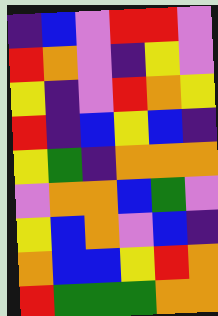[["indigo", "blue", "violet", "red", "red", "violet"], ["red", "orange", "violet", "indigo", "yellow", "violet"], ["yellow", "indigo", "violet", "red", "orange", "yellow"], ["red", "indigo", "blue", "yellow", "blue", "indigo"], ["yellow", "green", "indigo", "orange", "orange", "orange"], ["violet", "orange", "orange", "blue", "green", "violet"], ["yellow", "blue", "orange", "violet", "blue", "indigo"], ["orange", "blue", "blue", "yellow", "red", "orange"], ["red", "green", "green", "green", "orange", "orange"]]